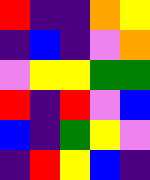[["red", "indigo", "indigo", "orange", "yellow"], ["indigo", "blue", "indigo", "violet", "orange"], ["violet", "yellow", "yellow", "green", "green"], ["red", "indigo", "red", "violet", "blue"], ["blue", "indigo", "green", "yellow", "violet"], ["indigo", "red", "yellow", "blue", "indigo"]]